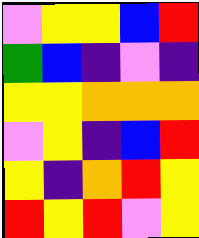[["violet", "yellow", "yellow", "blue", "red"], ["green", "blue", "indigo", "violet", "indigo"], ["yellow", "yellow", "orange", "orange", "orange"], ["violet", "yellow", "indigo", "blue", "red"], ["yellow", "indigo", "orange", "red", "yellow"], ["red", "yellow", "red", "violet", "yellow"]]